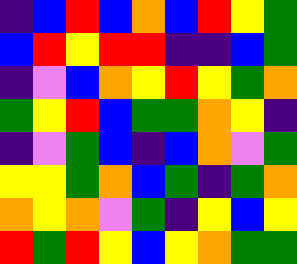[["indigo", "blue", "red", "blue", "orange", "blue", "red", "yellow", "green"], ["blue", "red", "yellow", "red", "red", "indigo", "indigo", "blue", "green"], ["indigo", "violet", "blue", "orange", "yellow", "red", "yellow", "green", "orange"], ["green", "yellow", "red", "blue", "green", "green", "orange", "yellow", "indigo"], ["indigo", "violet", "green", "blue", "indigo", "blue", "orange", "violet", "green"], ["yellow", "yellow", "green", "orange", "blue", "green", "indigo", "green", "orange"], ["orange", "yellow", "orange", "violet", "green", "indigo", "yellow", "blue", "yellow"], ["red", "green", "red", "yellow", "blue", "yellow", "orange", "green", "green"]]